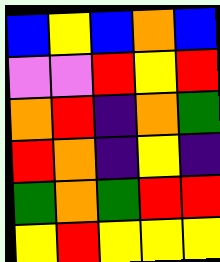[["blue", "yellow", "blue", "orange", "blue"], ["violet", "violet", "red", "yellow", "red"], ["orange", "red", "indigo", "orange", "green"], ["red", "orange", "indigo", "yellow", "indigo"], ["green", "orange", "green", "red", "red"], ["yellow", "red", "yellow", "yellow", "yellow"]]